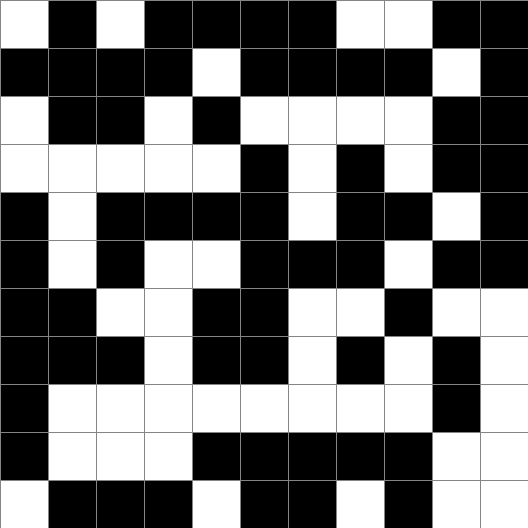[["white", "black", "white", "black", "black", "black", "black", "white", "white", "black", "black"], ["black", "black", "black", "black", "white", "black", "black", "black", "black", "white", "black"], ["white", "black", "black", "white", "black", "white", "white", "white", "white", "black", "black"], ["white", "white", "white", "white", "white", "black", "white", "black", "white", "black", "black"], ["black", "white", "black", "black", "black", "black", "white", "black", "black", "white", "black"], ["black", "white", "black", "white", "white", "black", "black", "black", "white", "black", "black"], ["black", "black", "white", "white", "black", "black", "white", "white", "black", "white", "white"], ["black", "black", "black", "white", "black", "black", "white", "black", "white", "black", "white"], ["black", "white", "white", "white", "white", "white", "white", "white", "white", "black", "white"], ["black", "white", "white", "white", "black", "black", "black", "black", "black", "white", "white"], ["white", "black", "black", "black", "white", "black", "black", "white", "black", "white", "white"]]